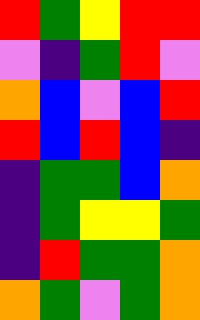[["red", "green", "yellow", "red", "red"], ["violet", "indigo", "green", "red", "violet"], ["orange", "blue", "violet", "blue", "red"], ["red", "blue", "red", "blue", "indigo"], ["indigo", "green", "green", "blue", "orange"], ["indigo", "green", "yellow", "yellow", "green"], ["indigo", "red", "green", "green", "orange"], ["orange", "green", "violet", "green", "orange"]]